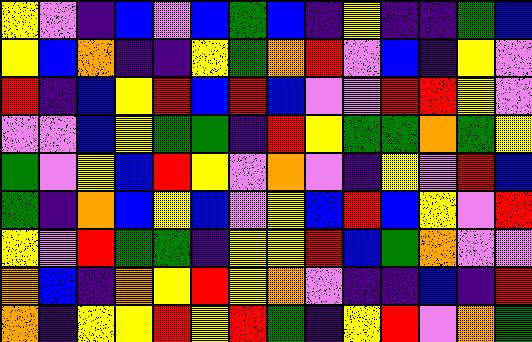[["yellow", "violet", "indigo", "blue", "violet", "blue", "green", "blue", "indigo", "yellow", "indigo", "indigo", "green", "blue"], ["yellow", "blue", "orange", "indigo", "indigo", "yellow", "green", "orange", "red", "violet", "blue", "indigo", "yellow", "violet"], ["red", "indigo", "blue", "yellow", "red", "blue", "red", "blue", "violet", "violet", "red", "red", "yellow", "violet"], ["violet", "violet", "blue", "yellow", "green", "green", "indigo", "red", "yellow", "green", "green", "orange", "green", "yellow"], ["green", "violet", "yellow", "blue", "red", "yellow", "violet", "orange", "violet", "indigo", "yellow", "violet", "red", "blue"], ["green", "indigo", "orange", "blue", "yellow", "blue", "violet", "yellow", "blue", "red", "blue", "yellow", "violet", "red"], ["yellow", "violet", "red", "green", "green", "indigo", "yellow", "yellow", "red", "blue", "green", "orange", "violet", "violet"], ["orange", "blue", "indigo", "orange", "yellow", "red", "yellow", "orange", "violet", "indigo", "indigo", "blue", "indigo", "red"], ["orange", "indigo", "yellow", "yellow", "red", "yellow", "red", "green", "indigo", "yellow", "red", "violet", "orange", "green"]]